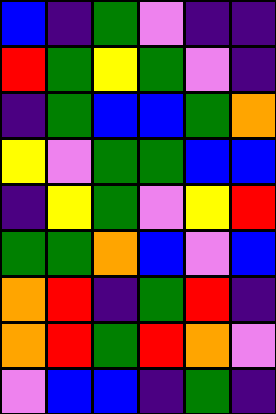[["blue", "indigo", "green", "violet", "indigo", "indigo"], ["red", "green", "yellow", "green", "violet", "indigo"], ["indigo", "green", "blue", "blue", "green", "orange"], ["yellow", "violet", "green", "green", "blue", "blue"], ["indigo", "yellow", "green", "violet", "yellow", "red"], ["green", "green", "orange", "blue", "violet", "blue"], ["orange", "red", "indigo", "green", "red", "indigo"], ["orange", "red", "green", "red", "orange", "violet"], ["violet", "blue", "blue", "indigo", "green", "indigo"]]